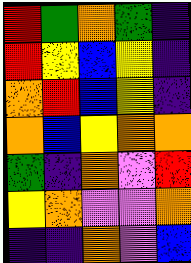[["red", "green", "orange", "green", "indigo"], ["red", "yellow", "blue", "yellow", "indigo"], ["orange", "red", "blue", "yellow", "indigo"], ["orange", "blue", "yellow", "orange", "orange"], ["green", "indigo", "orange", "violet", "red"], ["yellow", "orange", "violet", "violet", "orange"], ["indigo", "indigo", "orange", "violet", "blue"]]